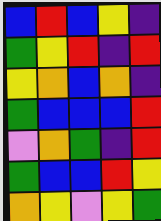[["blue", "red", "blue", "yellow", "indigo"], ["green", "yellow", "red", "indigo", "red"], ["yellow", "orange", "blue", "orange", "indigo"], ["green", "blue", "blue", "blue", "red"], ["violet", "orange", "green", "indigo", "red"], ["green", "blue", "blue", "red", "yellow"], ["orange", "yellow", "violet", "yellow", "green"]]